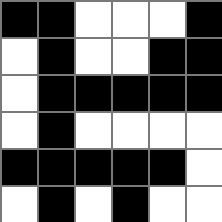[["black", "black", "white", "white", "white", "black"], ["white", "black", "white", "white", "black", "black"], ["white", "black", "black", "black", "black", "black"], ["white", "black", "white", "white", "white", "white"], ["black", "black", "black", "black", "black", "white"], ["white", "black", "white", "black", "white", "white"]]